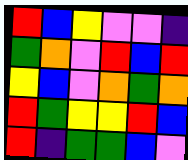[["red", "blue", "yellow", "violet", "violet", "indigo"], ["green", "orange", "violet", "red", "blue", "red"], ["yellow", "blue", "violet", "orange", "green", "orange"], ["red", "green", "yellow", "yellow", "red", "blue"], ["red", "indigo", "green", "green", "blue", "violet"]]